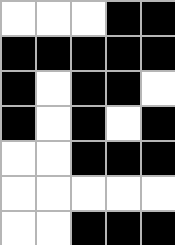[["white", "white", "white", "black", "black"], ["black", "black", "black", "black", "black"], ["black", "white", "black", "black", "white"], ["black", "white", "black", "white", "black"], ["white", "white", "black", "black", "black"], ["white", "white", "white", "white", "white"], ["white", "white", "black", "black", "black"]]